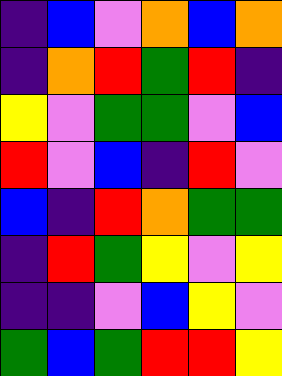[["indigo", "blue", "violet", "orange", "blue", "orange"], ["indigo", "orange", "red", "green", "red", "indigo"], ["yellow", "violet", "green", "green", "violet", "blue"], ["red", "violet", "blue", "indigo", "red", "violet"], ["blue", "indigo", "red", "orange", "green", "green"], ["indigo", "red", "green", "yellow", "violet", "yellow"], ["indigo", "indigo", "violet", "blue", "yellow", "violet"], ["green", "blue", "green", "red", "red", "yellow"]]